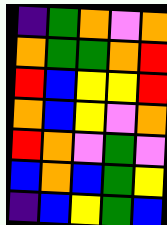[["indigo", "green", "orange", "violet", "orange"], ["orange", "green", "green", "orange", "red"], ["red", "blue", "yellow", "yellow", "red"], ["orange", "blue", "yellow", "violet", "orange"], ["red", "orange", "violet", "green", "violet"], ["blue", "orange", "blue", "green", "yellow"], ["indigo", "blue", "yellow", "green", "blue"]]